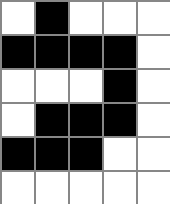[["white", "black", "white", "white", "white"], ["black", "black", "black", "black", "white"], ["white", "white", "white", "black", "white"], ["white", "black", "black", "black", "white"], ["black", "black", "black", "white", "white"], ["white", "white", "white", "white", "white"]]